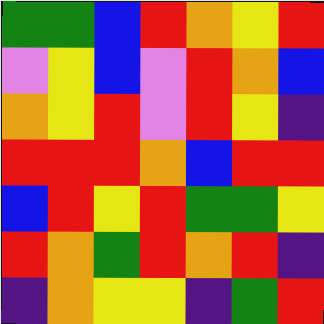[["green", "green", "blue", "red", "orange", "yellow", "red"], ["violet", "yellow", "blue", "violet", "red", "orange", "blue"], ["orange", "yellow", "red", "violet", "red", "yellow", "indigo"], ["red", "red", "red", "orange", "blue", "red", "red"], ["blue", "red", "yellow", "red", "green", "green", "yellow"], ["red", "orange", "green", "red", "orange", "red", "indigo"], ["indigo", "orange", "yellow", "yellow", "indigo", "green", "red"]]